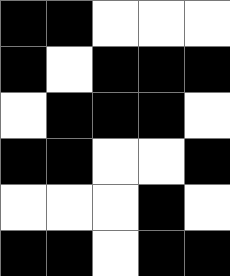[["black", "black", "white", "white", "white"], ["black", "white", "black", "black", "black"], ["white", "black", "black", "black", "white"], ["black", "black", "white", "white", "black"], ["white", "white", "white", "black", "white"], ["black", "black", "white", "black", "black"]]